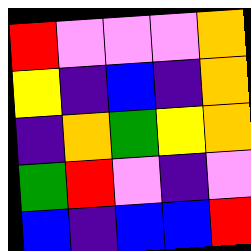[["red", "violet", "violet", "violet", "orange"], ["yellow", "indigo", "blue", "indigo", "orange"], ["indigo", "orange", "green", "yellow", "orange"], ["green", "red", "violet", "indigo", "violet"], ["blue", "indigo", "blue", "blue", "red"]]